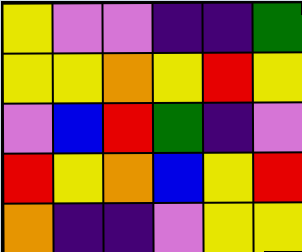[["yellow", "violet", "violet", "indigo", "indigo", "green"], ["yellow", "yellow", "orange", "yellow", "red", "yellow"], ["violet", "blue", "red", "green", "indigo", "violet"], ["red", "yellow", "orange", "blue", "yellow", "red"], ["orange", "indigo", "indigo", "violet", "yellow", "yellow"]]